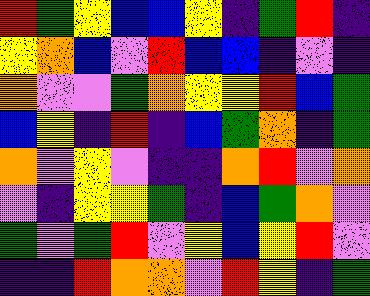[["red", "green", "yellow", "blue", "blue", "yellow", "indigo", "green", "red", "indigo"], ["yellow", "orange", "blue", "violet", "red", "blue", "blue", "indigo", "violet", "indigo"], ["orange", "violet", "violet", "green", "orange", "yellow", "yellow", "red", "blue", "green"], ["blue", "yellow", "indigo", "red", "indigo", "blue", "green", "orange", "indigo", "green"], ["orange", "violet", "yellow", "violet", "indigo", "indigo", "orange", "red", "violet", "orange"], ["violet", "indigo", "yellow", "yellow", "green", "indigo", "blue", "green", "orange", "violet"], ["green", "violet", "green", "red", "violet", "yellow", "blue", "yellow", "red", "violet"], ["indigo", "indigo", "red", "orange", "orange", "violet", "red", "yellow", "indigo", "green"]]